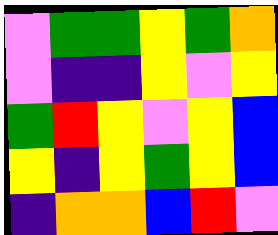[["violet", "green", "green", "yellow", "green", "orange"], ["violet", "indigo", "indigo", "yellow", "violet", "yellow"], ["green", "red", "yellow", "violet", "yellow", "blue"], ["yellow", "indigo", "yellow", "green", "yellow", "blue"], ["indigo", "orange", "orange", "blue", "red", "violet"]]